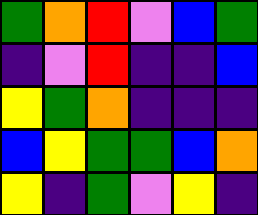[["green", "orange", "red", "violet", "blue", "green"], ["indigo", "violet", "red", "indigo", "indigo", "blue"], ["yellow", "green", "orange", "indigo", "indigo", "indigo"], ["blue", "yellow", "green", "green", "blue", "orange"], ["yellow", "indigo", "green", "violet", "yellow", "indigo"]]